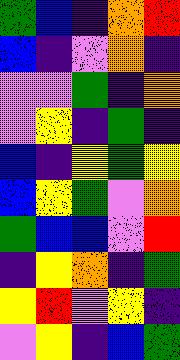[["green", "blue", "indigo", "orange", "red"], ["blue", "indigo", "violet", "orange", "indigo"], ["violet", "violet", "green", "indigo", "orange"], ["violet", "yellow", "indigo", "green", "indigo"], ["blue", "indigo", "yellow", "green", "yellow"], ["blue", "yellow", "green", "violet", "orange"], ["green", "blue", "blue", "violet", "red"], ["indigo", "yellow", "orange", "indigo", "green"], ["yellow", "red", "violet", "yellow", "indigo"], ["violet", "yellow", "indigo", "blue", "green"]]